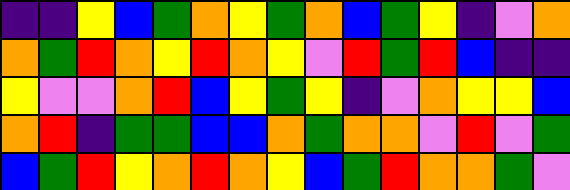[["indigo", "indigo", "yellow", "blue", "green", "orange", "yellow", "green", "orange", "blue", "green", "yellow", "indigo", "violet", "orange"], ["orange", "green", "red", "orange", "yellow", "red", "orange", "yellow", "violet", "red", "green", "red", "blue", "indigo", "indigo"], ["yellow", "violet", "violet", "orange", "red", "blue", "yellow", "green", "yellow", "indigo", "violet", "orange", "yellow", "yellow", "blue"], ["orange", "red", "indigo", "green", "green", "blue", "blue", "orange", "green", "orange", "orange", "violet", "red", "violet", "green"], ["blue", "green", "red", "yellow", "orange", "red", "orange", "yellow", "blue", "green", "red", "orange", "orange", "green", "violet"]]